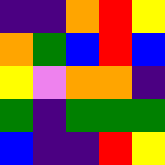[["indigo", "indigo", "orange", "red", "yellow"], ["orange", "green", "blue", "red", "blue"], ["yellow", "violet", "orange", "orange", "indigo"], ["green", "indigo", "green", "green", "green"], ["blue", "indigo", "indigo", "red", "yellow"]]